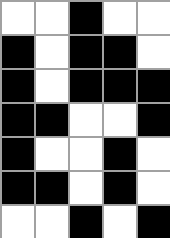[["white", "white", "black", "white", "white"], ["black", "white", "black", "black", "white"], ["black", "white", "black", "black", "black"], ["black", "black", "white", "white", "black"], ["black", "white", "white", "black", "white"], ["black", "black", "white", "black", "white"], ["white", "white", "black", "white", "black"]]